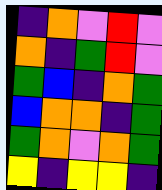[["indigo", "orange", "violet", "red", "violet"], ["orange", "indigo", "green", "red", "violet"], ["green", "blue", "indigo", "orange", "green"], ["blue", "orange", "orange", "indigo", "green"], ["green", "orange", "violet", "orange", "green"], ["yellow", "indigo", "yellow", "yellow", "indigo"]]